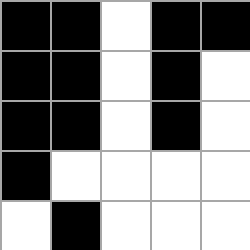[["black", "black", "white", "black", "black"], ["black", "black", "white", "black", "white"], ["black", "black", "white", "black", "white"], ["black", "white", "white", "white", "white"], ["white", "black", "white", "white", "white"]]